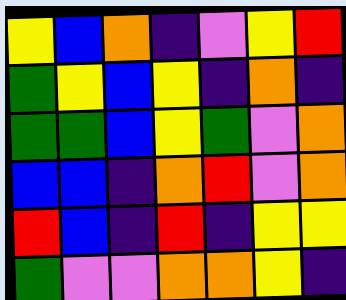[["yellow", "blue", "orange", "indigo", "violet", "yellow", "red"], ["green", "yellow", "blue", "yellow", "indigo", "orange", "indigo"], ["green", "green", "blue", "yellow", "green", "violet", "orange"], ["blue", "blue", "indigo", "orange", "red", "violet", "orange"], ["red", "blue", "indigo", "red", "indigo", "yellow", "yellow"], ["green", "violet", "violet", "orange", "orange", "yellow", "indigo"]]